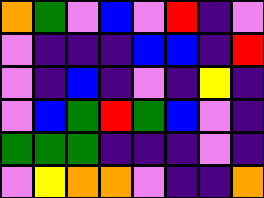[["orange", "green", "violet", "blue", "violet", "red", "indigo", "violet"], ["violet", "indigo", "indigo", "indigo", "blue", "blue", "indigo", "red"], ["violet", "indigo", "blue", "indigo", "violet", "indigo", "yellow", "indigo"], ["violet", "blue", "green", "red", "green", "blue", "violet", "indigo"], ["green", "green", "green", "indigo", "indigo", "indigo", "violet", "indigo"], ["violet", "yellow", "orange", "orange", "violet", "indigo", "indigo", "orange"]]